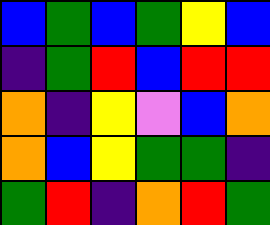[["blue", "green", "blue", "green", "yellow", "blue"], ["indigo", "green", "red", "blue", "red", "red"], ["orange", "indigo", "yellow", "violet", "blue", "orange"], ["orange", "blue", "yellow", "green", "green", "indigo"], ["green", "red", "indigo", "orange", "red", "green"]]